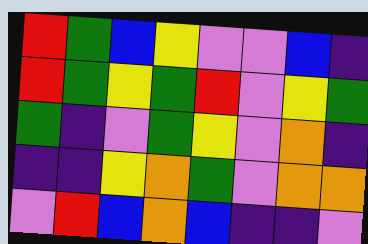[["red", "green", "blue", "yellow", "violet", "violet", "blue", "indigo"], ["red", "green", "yellow", "green", "red", "violet", "yellow", "green"], ["green", "indigo", "violet", "green", "yellow", "violet", "orange", "indigo"], ["indigo", "indigo", "yellow", "orange", "green", "violet", "orange", "orange"], ["violet", "red", "blue", "orange", "blue", "indigo", "indigo", "violet"]]